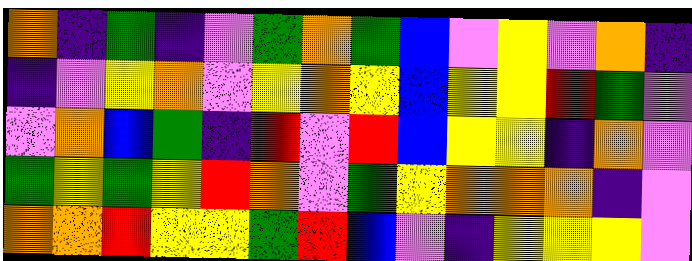[["orange", "indigo", "green", "indigo", "violet", "green", "orange", "green", "blue", "violet", "yellow", "violet", "orange", "indigo"], ["indigo", "violet", "yellow", "orange", "violet", "yellow", "orange", "yellow", "blue", "yellow", "yellow", "red", "green", "violet"], ["violet", "orange", "blue", "green", "indigo", "red", "violet", "red", "blue", "yellow", "yellow", "indigo", "orange", "violet"], ["green", "yellow", "green", "yellow", "red", "orange", "violet", "green", "yellow", "orange", "orange", "orange", "indigo", "violet"], ["orange", "orange", "red", "yellow", "yellow", "green", "red", "blue", "violet", "indigo", "yellow", "yellow", "yellow", "violet"]]